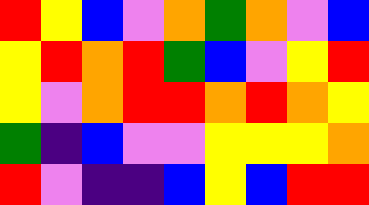[["red", "yellow", "blue", "violet", "orange", "green", "orange", "violet", "blue"], ["yellow", "red", "orange", "red", "green", "blue", "violet", "yellow", "red"], ["yellow", "violet", "orange", "red", "red", "orange", "red", "orange", "yellow"], ["green", "indigo", "blue", "violet", "violet", "yellow", "yellow", "yellow", "orange"], ["red", "violet", "indigo", "indigo", "blue", "yellow", "blue", "red", "red"]]